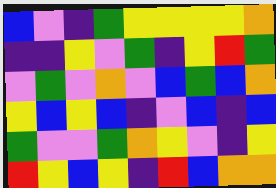[["blue", "violet", "indigo", "green", "yellow", "yellow", "yellow", "yellow", "orange"], ["indigo", "indigo", "yellow", "violet", "green", "indigo", "yellow", "red", "green"], ["violet", "green", "violet", "orange", "violet", "blue", "green", "blue", "orange"], ["yellow", "blue", "yellow", "blue", "indigo", "violet", "blue", "indigo", "blue"], ["green", "violet", "violet", "green", "orange", "yellow", "violet", "indigo", "yellow"], ["red", "yellow", "blue", "yellow", "indigo", "red", "blue", "orange", "orange"]]